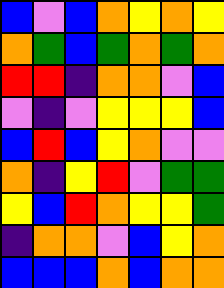[["blue", "violet", "blue", "orange", "yellow", "orange", "yellow"], ["orange", "green", "blue", "green", "orange", "green", "orange"], ["red", "red", "indigo", "orange", "orange", "violet", "blue"], ["violet", "indigo", "violet", "yellow", "yellow", "yellow", "blue"], ["blue", "red", "blue", "yellow", "orange", "violet", "violet"], ["orange", "indigo", "yellow", "red", "violet", "green", "green"], ["yellow", "blue", "red", "orange", "yellow", "yellow", "green"], ["indigo", "orange", "orange", "violet", "blue", "yellow", "orange"], ["blue", "blue", "blue", "orange", "blue", "orange", "orange"]]